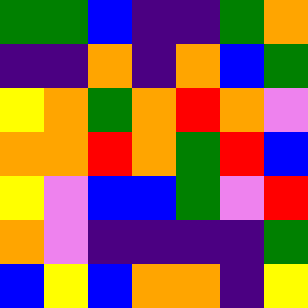[["green", "green", "blue", "indigo", "indigo", "green", "orange"], ["indigo", "indigo", "orange", "indigo", "orange", "blue", "green"], ["yellow", "orange", "green", "orange", "red", "orange", "violet"], ["orange", "orange", "red", "orange", "green", "red", "blue"], ["yellow", "violet", "blue", "blue", "green", "violet", "red"], ["orange", "violet", "indigo", "indigo", "indigo", "indigo", "green"], ["blue", "yellow", "blue", "orange", "orange", "indigo", "yellow"]]